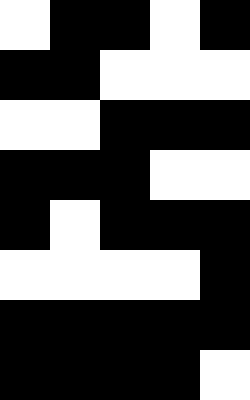[["white", "black", "black", "white", "black"], ["black", "black", "white", "white", "white"], ["white", "white", "black", "black", "black"], ["black", "black", "black", "white", "white"], ["black", "white", "black", "black", "black"], ["white", "white", "white", "white", "black"], ["black", "black", "black", "black", "black"], ["black", "black", "black", "black", "white"]]